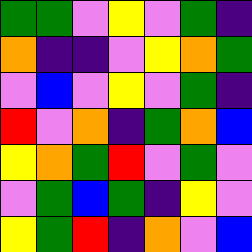[["green", "green", "violet", "yellow", "violet", "green", "indigo"], ["orange", "indigo", "indigo", "violet", "yellow", "orange", "green"], ["violet", "blue", "violet", "yellow", "violet", "green", "indigo"], ["red", "violet", "orange", "indigo", "green", "orange", "blue"], ["yellow", "orange", "green", "red", "violet", "green", "violet"], ["violet", "green", "blue", "green", "indigo", "yellow", "violet"], ["yellow", "green", "red", "indigo", "orange", "violet", "blue"]]